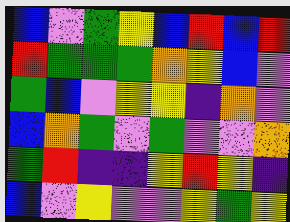[["blue", "violet", "green", "yellow", "blue", "red", "blue", "red"], ["red", "green", "green", "green", "orange", "yellow", "blue", "violet"], ["green", "blue", "violet", "yellow", "yellow", "indigo", "orange", "violet"], ["blue", "orange", "green", "violet", "green", "violet", "violet", "orange"], ["green", "red", "indigo", "indigo", "yellow", "red", "yellow", "indigo"], ["blue", "violet", "yellow", "violet", "violet", "yellow", "green", "yellow"]]